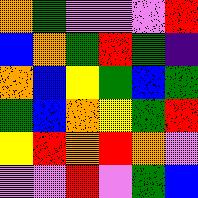[["orange", "green", "violet", "violet", "violet", "red"], ["blue", "orange", "green", "red", "green", "indigo"], ["orange", "blue", "yellow", "green", "blue", "green"], ["green", "blue", "orange", "yellow", "green", "red"], ["yellow", "red", "orange", "red", "orange", "violet"], ["violet", "violet", "red", "violet", "green", "blue"]]